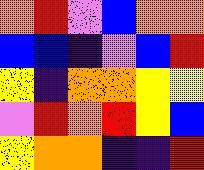[["orange", "red", "violet", "blue", "orange", "orange"], ["blue", "blue", "indigo", "violet", "blue", "red"], ["yellow", "indigo", "orange", "orange", "yellow", "yellow"], ["violet", "red", "orange", "red", "yellow", "blue"], ["yellow", "orange", "orange", "indigo", "indigo", "red"]]